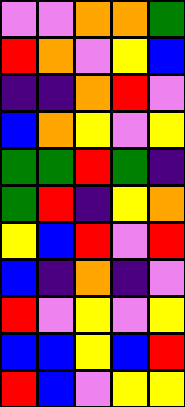[["violet", "violet", "orange", "orange", "green"], ["red", "orange", "violet", "yellow", "blue"], ["indigo", "indigo", "orange", "red", "violet"], ["blue", "orange", "yellow", "violet", "yellow"], ["green", "green", "red", "green", "indigo"], ["green", "red", "indigo", "yellow", "orange"], ["yellow", "blue", "red", "violet", "red"], ["blue", "indigo", "orange", "indigo", "violet"], ["red", "violet", "yellow", "violet", "yellow"], ["blue", "blue", "yellow", "blue", "red"], ["red", "blue", "violet", "yellow", "yellow"]]